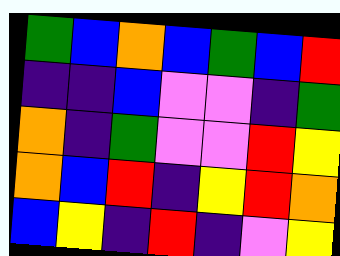[["green", "blue", "orange", "blue", "green", "blue", "red"], ["indigo", "indigo", "blue", "violet", "violet", "indigo", "green"], ["orange", "indigo", "green", "violet", "violet", "red", "yellow"], ["orange", "blue", "red", "indigo", "yellow", "red", "orange"], ["blue", "yellow", "indigo", "red", "indigo", "violet", "yellow"]]